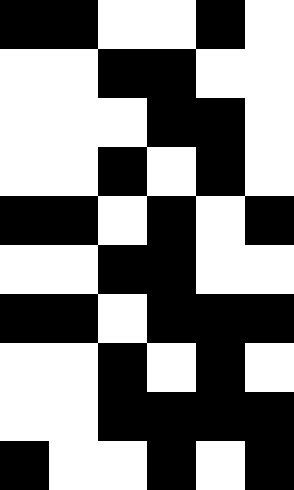[["black", "black", "white", "white", "black", "white"], ["white", "white", "black", "black", "white", "white"], ["white", "white", "white", "black", "black", "white"], ["white", "white", "black", "white", "black", "white"], ["black", "black", "white", "black", "white", "black"], ["white", "white", "black", "black", "white", "white"], ["black", "black", "white", "black", "black", "black"], ["white", "white", "black", "white", "black", "white"], ["white", "white", "black", "black", "black", "black"], ["black", "white", "white", "black", "white", "black"]]